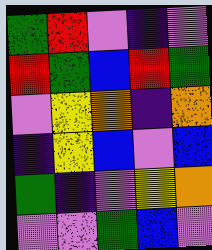[["green", "red", "violet", "indigo", "violet"], ["red", "green", "blue", "red", "green"], ["violet", "yellow", "orange", "indigo", "orange"], ["indigo", "yellow", "blue", "violet", "blue"], ["green", "indigo", "violet", "yellow", "orange"], ["violet", "violet", "green", "blue", "violet"]]